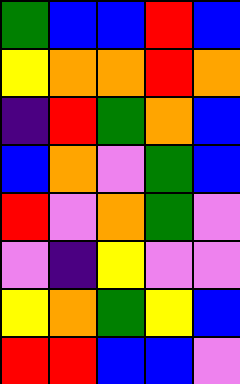[["green", "blue", "blue", "red", "blue"], ["yellow", "orange", "orange", "red", "orange"], ["indigo", "red", "green", "orange", "blue"], ["blue", "orange", "violet", "green", "blue"], ["red", "violet", "orange", "green", "violet"], ["violet", "indigo", "yellow", "violet", "violet"], ["yellow", "orange", "green", "yellow", "blue"], ["red", "red", "blue", "blue", "violet"]]